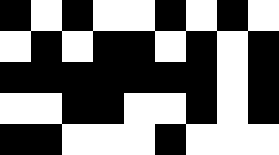[["black", "white", "black", "white", "white", "black", "white", "black", "white"], ["white", "black", "white", "black", "black", "white", "black", "white", "black"], ["black", "black", "black", "black", "black", "black", "black", "white", "black"], ["white", "white", "black", "black", "white", "white", "black", "white", "black"], ["black", "black", "white", "white", "white", "black", "white", "white", "white"]]